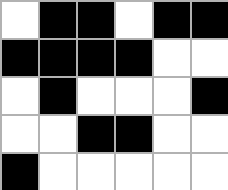[["white", "black", "black", "white", "black", "black"], ["black", "black", "black", "black", "white", "white"], ["white", "black", "white", "white", "white", "black"], ["white", "white", "black", "black", "white", "white"], ["black", "white", "white", "white", "white", "white"]]